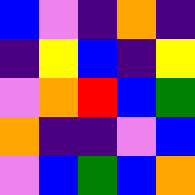[["blue", "violet", "indigo", "orange", "indigo"], ["indigo", "yellow", "blue", "indigo", "yellow"], ["violet", "orange", "red", "blue", "green"], ["orange", "indigo", "indigo", "violet", "blue"], ["violet", "blue", "green", "blue", "orange"]]